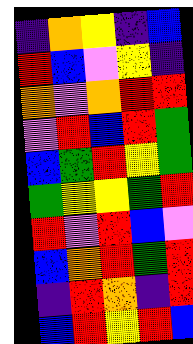[["indigo", "orange", "yellow", "indigo", "blue"], ["red", "blue", "violet", "yellow", "indigo"], ["orange", "violet", "orange", "red", "red"], ["violet", "red", "blue", "red", "green"], ["blue", "green", "red", "yellow", "green"], ["green", "yellow", "yellow", "green", "red"], ["red", "violet", "red", "blue", "violet"], ["blue", "orange", "red", "green", "red"], ["indigo", "red", "orange", "indigo", "red"], ["blue", "red", "yellow", "red", "blue"]]